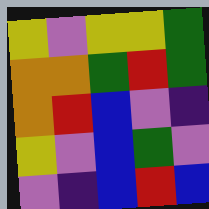[["yellow", "violet", "yellow", "yellow", "green"], ["orange", "orange", "green", "red", "green"], ["orange", "red", "blue", "violet", "indigo"], ["yellow", "violet", "blue", "green", "violet"], ["violet", "indigo", "blue", "red", "blue"]]